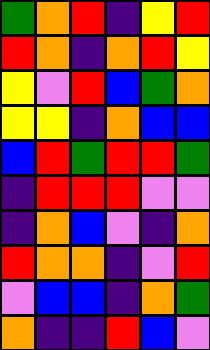[["green", "orange", "red", "indigo", "yellow", "red"], ["red", "orange", "indigo", "orange", "red", "yellow"], ["yellow", "violet", "red", "blue", "green", "orange"], ["yellow", "yellow", "indigo", "orange", "blue", "blue"], ["blue", "red", "green", "red", "red", "green"], ["indigo", "red", "red", "red", "violet", "violet"], ["indigo", "orange", "blue", "violet", "indigo", "orange"], ["red", "orange", "orange", "indigo", "violet", "red"], ["violet", "blue", "blue", "indigo", "orange", "green"], ["orange", "indigo", "indigo", "red", "blue", "violet"]]